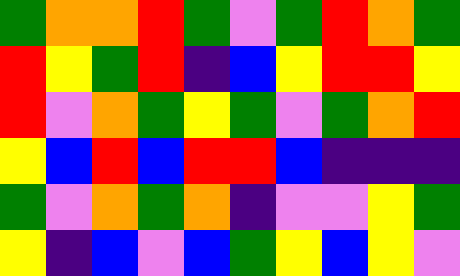[["green", "orange", "orange", "red", "green", "violet", "green", "red", "orange", "green"], ["red", "yellow", "green", "red", "indigo", "blue", "yellow", "red", "red", "yellow"], ["red", "violet", "orange", "green", "yellow", "green", "violet", "green", "orange", "red"], ["yellow", "blue", "red", "blue", "red", "red", "blue", "indigo", "indigo", "indigo"], ["green", "violet", "orange", "green", "orange", "indigo", "violet", "violet", "yellow", "green"], ["yellow", "indigo", "blue", "violet", "blue", "green", "yellow", "blue", "yellow", "violet"]]